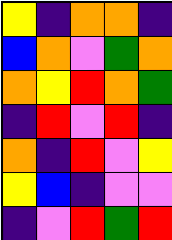[["yellow", "indigo", "orange", "orange", "indigo"], ["blue", "orange", "violet", "green", "orange"], ["orange", "yellow", "red", "orange", "green"], ["indigo", "red", "violet", "red", "indigo"], ["orange", "indigo", "red", "violet", "yellow"], ["yellow", "blue", "indigo", "violet", "violet"], ["indigo", "violet", "red", "green", "red"]]